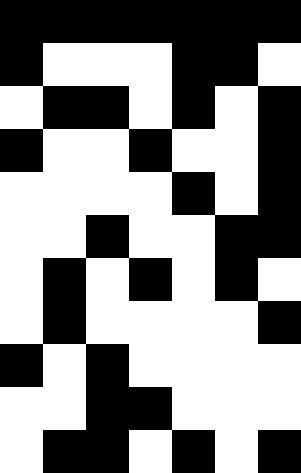[["black", "black", "black", "black", "black", "black", "black"], ["black", "white", "white", "white", "black", "black", "white"], ["white", "black", "black", "white", "black", "white", "black"], ["black", "white", "white", "black", "white", "white", "black"], ["white", "white", "white", "white", "black", "white", "black"], ["white", "white", "black", "white", "white", "black", "black"], ["white", "black", "white", "black", "white", "black", "white"], ["white", "black", "white", "white", "white", "white", "black"], ["black", "white", "black", "white", "white", "white", "white"], ["white", "white", "black", "black", "white", "white", "white"], ["white", "black", "black", "white", "black", "white", "black"]]